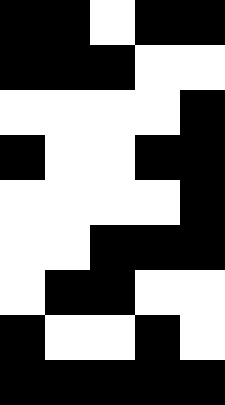[["black", "black", "white", "black", "black"], ["black", "black", "black", "white", "white"], ["white", "white", "white", "white", "black"], ["black", "white", "white", "black", "black"], ["white", "white", "white", "white", "black"], ["white", "white", "black", "black", "black"], ["white", "black", "black", "white", "white"], ["black", "white", "white", "black", "white"], ["black", "black", "black", "black", "black"]]